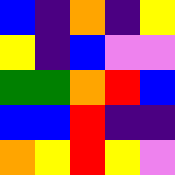[["blue", "indigo", "orange", "indigo", "yellow"], ["yellow", "indigo", "blue", "violet", "violet"], ["green", "green", "orange", "red", "blue"], ["blue", "blue", "red", "indigo", "indigo"], ["orange", "yellow", "red", "yellow", "violet"]]